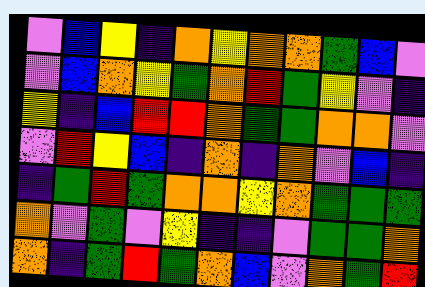[["violet", "blue", "yellow", "indigo", "orange", "yellow", "orange", "orange", "green", "blue", "violet"], ["violet", "blue", "orange", "yellow", "green", "orange", "red", "green", "yellow", "violet", "indigo"], ["yellow", "indigo", "blue", "red", "red", "orange", "green", "green", "orange", "orange", "violet"], ["violet", "red", "yellow", "blue", "indigo", "orange", "indigo", "orange", "violet", "blue", "indigo"], ["indigo", "green", "red", "green", "orange", "orange", "yellow", "orange", "green", "green", "green"], ["orange", "violet", "green", "violet", "yellow", "indigo", "indigo", "violet", "green", "green", "orange"], ["orange", "indigo", "green", "red", "green", "orange", "blue", "violet", "orange", "green", "red"]]